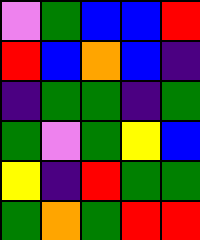[["violet", "green", "blue", "blue", "red"], ["red", "blue", "orange", "blue", "indigo"], ["indigo", "green", "green", "indigo", "green"], ["green", "violet", "green", "yellow", "blue"], ["yellow", "indigo", "red", "green", "green"], ["green", "orange", "green", "red", "red"]]